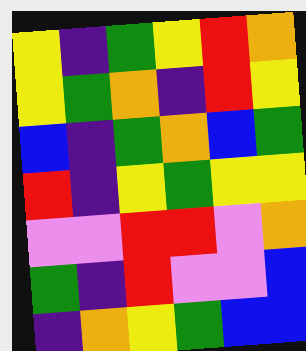[["yellow", "indigo", "green", "yellow", "red", "orange"], ["yellow", "green", "orange", "indigo", "red", "yellow"], ["blue", "indigo", "green", "orange", "blue", "green"], ["red", "indigo", "yellow", "green", "yellow", "yellow"], ["violet", "violet", "red", "red", "violet", "orange"], ["green", "indigo", "red", "violet", "violet", "blue"], ["indigo", "orange", "yellow", "green", "blue", "blue"]]